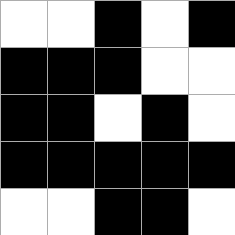[["white", "white", "black", "white", "black"], ["black", "black", "black", "white", "white"], ["black", "black", "white", "black", "white"], ["black", "black", "black", "black", "black"], ["white", "white", "black", "black", "white"]]